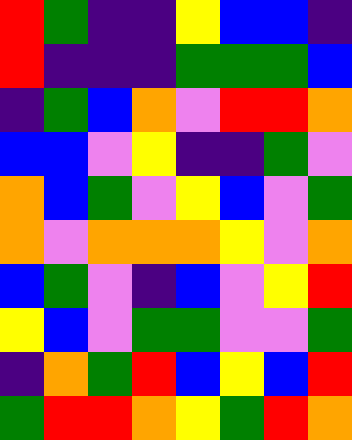[["red", "green", "indigo", "indigo", "yellow", "blue", "blue", "indigo"], ["red", "indigo", "indigo", "indigo", "green", "green", "green", "blue"], ["indigo", "green", "blue", "orange", "violet", "red", "red", "orange"], ["blue", "blue", "violet", "yellow", "indigo", "indigo", "green", "violet"], ["orange", "blue", "green", "violet", "yellow", "blue", "violet", "green"], ["orange", "violet", "orange", "orange", "orange", "yellow", "violet", "orange"], ["blue", "green", "violet", "indigo", "blue", "violet", "yellow", "red"], ["yellow", "blue", "violet", "green", "green", "violet", "violet", "green"], ["indigo", "orange", "green", "red", "blue", "yellow", "blue", "red"], ["green", "red", "red", "orange", "yellow", "green", "red", "orange"]]